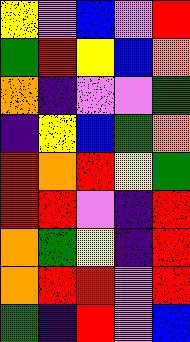[["yellow", "violet", "blue", "violet", "red"], ["green", "red", "yellow", "blue", "orange"], ["orange", "indigo", "violet", "violet", "green"], ["indigo", "yellow", "blue", "green", "orange"], ["red", "orange", "red", "yellow", "green"], ["red", "red", "violet", "indigo", "red"], ["orange", "green", "yellow", "indigo", "red"], ["orange", "red", "red", "violet", "red"], ["green", "indigo", "red", "violet", "blue"]]